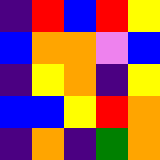[["indigo", "red", "blue", "red", "yellow"], ["blue", "orange", "orange", "violet", "blue"], ["indigo", "yellow", "orange", "indigo", "yellow"], ["blue", "blue", "yellow", "red", "orange"], ["indigo", "orange", "indigo", "green", "orange"]]